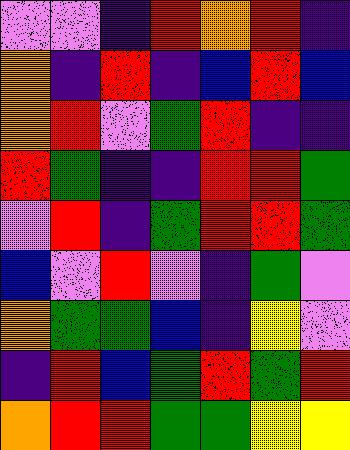[["violet", "violet", "indigo", "red", "orange", "red", "indigo"], ["orange", "indigo", "red", "indigo", "blue", "red", "blue"], ["orange", "red", "violet", "green", "red", "indigo", "indigo"], ["red", "green", "indigo", "indigo", "red", "red", "green"], ["violet", "red", "indigo", "green", "red", "red", "green"], ["blue", "violet", "red", "violet", "indigo", "green", "violet"], ["orange", "green", "green", "blue", "indigo", "yellow", "violet"], ["indigo", "red", "blue", "green", "red", "green", "red"], ["orange", "red", "red", "green", "green", "yellow", "yellow"]]